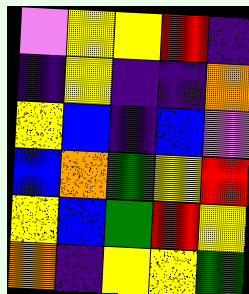[["violet", "yellow", "yellow", "red", "indigo"], ["indigo", "yellow", "indigo", "indigo", "orange"], ["yellow", "blue", "indigo", "blue", "violet"], ["blue", "orange", "green", "yellow", "red"], ["yellow", "blue", "green", "red", "yellow"], ["orange", "indigo", "yellow", "yellow", "green"]]